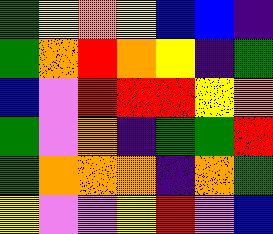[["green", "yellow", "orange", "yellow", "blue", "blue", "indigo"], ["green", "orange", "red", "orange", "yellow", "indigo", "green"], ["blue", "violet", "red", "red", "red", "yellow", "orange"], ["green", "violet", "orange", "indigo", "green", "green", "red"], ["green", "orange", "orange", "orange", "indigo", "orange", "green"], ["yellow", "violet", "violet", "yellow", "red", "violet", "blue"]]